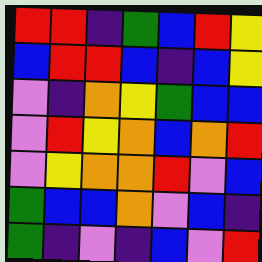[["red", "red", "indigo", "green", "blue", "red", "yellow"], ["blue", "red", "red", "blue", "indigo", "blue", "yellow"], ["violet", "indigo", "orange", "yellow", "green", "blue", "blue"], ["violet", "red", "yellow", "orange", "blue", "orange", "red"], ["violet", "yellow", "orange", "orange", "red", "violet", "blue"], ["green", "blue", "blue", "orange", "violet", "blue", "indigo"], ["green", "indigo", "violet", "indigo", "blue", "violet", "red"]]